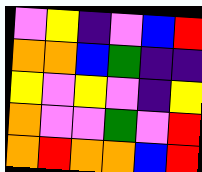[["violet", "yellow", "indigo", "violet", "blue", "red"], ["orange", "orange", "blue", "green", "indigo", "indigo"], ["yellow", "violet", "yellow", "violet", "indigo", "yellow"], ["orange", "violet", "violet", "green", "violet", "red"], ["orange", "red", "orange", "orange", "blue", "red"]]